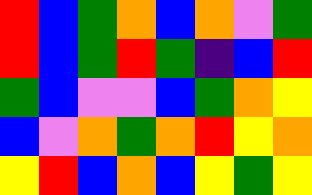[["red", "blue", "green", "orange", "blue", "orange", "violet", "green"], ["red", "blue", "green", "red", "green", "indigo", "blue", "red"], ["green", "blue", "violet", "violet", "blue", "green", "orange", "yellow"], ["blue", "violet", "orange", "green", "orange", "red", "yellow", "orange"], ["yellow", "red", "blue", "orange", "blue", "yellow", "green", "yellow"]]